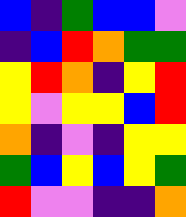[["blue", "indigo", "green", "blue", "blue", "violet"], ["indigo", "blue", "red", "orange", "green", "green"], ["yellow", "red", "orange", "indigo", "yellow", "red"], ["yellow", "violet", "yellow", "yellow", "blue", "red"], ["orange", "indigo", "violet", "indigo", "yellow", "yellow"], ["green", "blue", "yellow", "blue", "yellow", "green"], ["red", "violet", "violet", "indigo", "indigo", "orange"]]